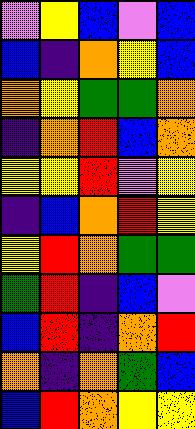[["violet", "yellow", "blue", "violet", "blue"], ["blue", "indigo", "orange", "yellow", "blue"], ["orange", "yellow", "green", "green", "orange"], ["indigo", "orange", "red", "blue", "orange"], ["yellow", "yellow", "red", "violet", "yellow"], ["indigo", "blue", "orange", "red", "yellow"], ["yellow", "red", "orange", "green", "green"], ["green", "red", "indigo", "blue", "violet"], ["blue", "red", "indigo", "orange", "red"], ["orange", "indigo", "orange", "green", "blue"], ["blue", "red", "orange", "yellow", "yellow"]]